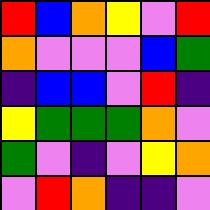[["red", "blue", "orange", "yellow", "violet", "red"], ["orange", "violet", "violet", "violet", "blue", "green"], ["indigo", "blue", "blue", "violet", "red", "indigo"], ["yellow", "green", "green", "green", "orange", "violet"], ["green", "violet", "indigo", "violet", "yellow", "orange"], ["violet", "red", "orange", "indigo", "indigo", "violet"]]